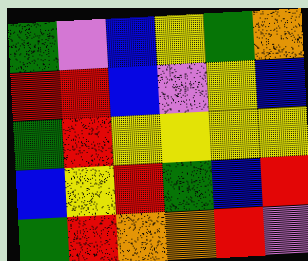[["green", "violet", "blue", "yellow", "green", "orange"], ["red", "red", "blue", "violet", "yellow", "blue"], ["green", "red", "yellow", "yellow", "yellow", "yellow"], ["blue", "yellow", "red", "green", "blue", "red"], ["green", "red", "orange", "orange", "red", "violet"]]